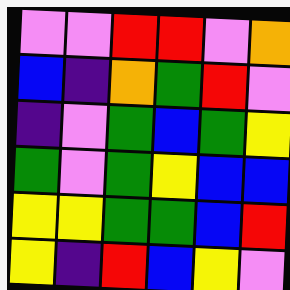[["violet", "violet", "red", "red", "violet", "orange"], ["blue", "indigo", "orange", "green", "red", "violet"], ["indigo", "violet", "green", "blue", "green", "yellow"], ["green", "violet", "green", "yellow", "blue", "blue"], ["yellow", "yellow", "green", "green", "blue", "red"], ["yellow", "indigo", "red", "blue", "yellow", "violet"]]